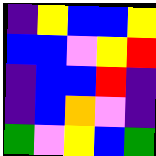[["indigo", "yellow", "blue", "blue", "yellow"], ["blue", "blue", "violet", "yellow", "red"], ["indigo", "blue", "blue", "red", "indigo"], ["indigo", "blue", "orange", "violet", "indigo"], ["green", "violet", "yellow", "blue", "green"]]